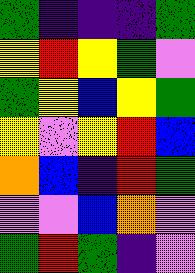[["green", "indigo", "indigo", "indigo", "green"], ["yellow", "red", "yellow", "green", "violet"], ["green", "yellow", "blue", "yellow", "green"], ["yellow", "violet", "yellow", "red", "blue"], ["orange", "blue", "indigo", "red", "green"], ["violet", "violet", "blue", "orange", "violet"], ["green", "red", "green", "indigo", "violet"]]